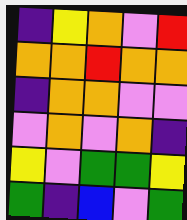[["indigo", "yellow", "orange", "violet", "red"], ["orange", "orange", "red", "orange", "orange"], ["indigo", "orange", "orange", "violet", "violet"], ["violet", "orange", "violet", "orange", "indigo"], ["yellow", "violet", "green", "green", "yellow"], ["green", "indigo", "blue", "violet", "green"]]